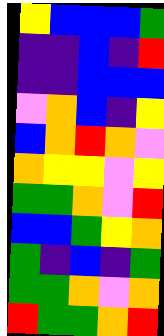[["yellow", "blue", "blue", "blue", "green"], ["indigo", "indigo", "blue", "indigo", "red"], ["indigo", "indigo", "blue", "blue", "blue"], ["violet", "orange", "blue", "indigo", "yellow"], ["blue", "orange", "red", "orange", "violet"], ["orange", "yellow", "yellow", "violet", "yellow"], ["green", "green", "orange", "violet", "red"], ["blue", "blue", "green", "yellow", "orange"], ["green", "indigo", "blue", "indigo", "green"], ["green", "green", "orange", "violet", "orange"], ["red", "green", "green", "orange", "red"]]